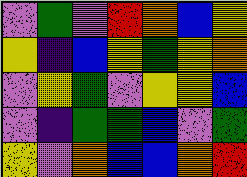[["violet", "green", "violet", "red", "orange", "blue", "yellow"], ["yellow", "indigo", "blue", "yellow", "green", "yellow", "orange"], ["violet", "yellow", "green", "violet", "yellow", "yellow", "blue"], ["violet", "indigo", "green", "green", "blue", "violet", "green"], ["yellow", "violet", "orange", "blue", "blue", "orange", "red"]]